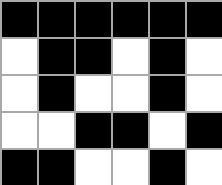[["black", "black", "black", "black", "black", "black"], ["white", "black", "black", "white", "black", "white"], ["white", "black", "white", "white", "black", "white"], ["white", "white", "black", "black", "white", "black"], ["black", "black", "white", "white", "black", "white"]]